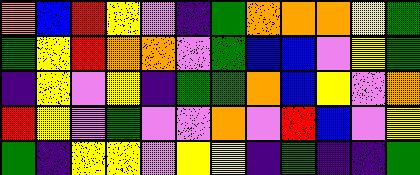[["orange", "blue", "red", "yellow", "violet", "indigo", "green", "orange", "orange", "orange", "yellow", "green"], ["green", "yellow", "red", "orange", "orange", "violet", "green", "blue", "blue", "violet", "yellow", "green"], ["indigo", "yellow", "violet", "yellow", "indigo", "green", "green", "orange", "blue", "yellow", "violet", "orange"], ["red", "yellow", "violet", "green", "violet", "violet", "orange", "violet", "red", "blue", "violet", "yellow"], ["green", "indigo", "yellow", "yellow", "violet", "yellow", "yellow", "indigo", "green", "indigo", "indigo", "green"]]